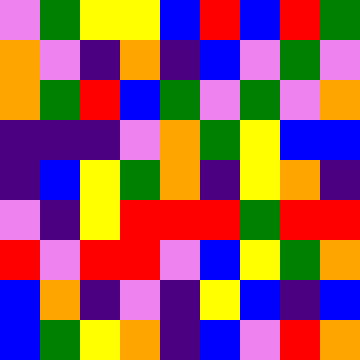[["violet", "green", "yellow", "yellow", "blue", "red", "blue", "red", "green"], ["orange", "violet", "indigo", "orange", "indigo", "blue", "violet", "green", "violet"], ["orange", "green", "red", "blue", "green", "violet", "green", "violet", "orange"], ["indigo", "indigo", "indigo", "violet", "orange", "green", "yellow", "blue", "blue"], ["indigo", "blue", "yellow", "green", "orange", "indigo", "yellow", "orange", "indigo"], ["violet", "indigo", "yellow", "red", "red", "red", "green", "red", "red"], ["red", "violet", "red", "red", "violet", "blue", "yellow", "green", "orange"], ["blue", "orange", "indigo", "violet", "indigo", "yellow", "blue", "indigo", "blue"], ["blue", "green", "yellow", "orange", "indigo", "blue", "violet", "red", "orange"]]